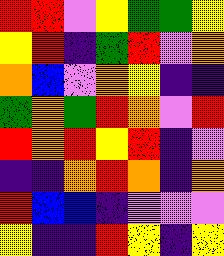[["red", "red", "violet", "yellow", "green", "green", "yellow"], ["yellow", "red", "indigo", "green", "red", "violet", "orange"], ["orange", "blue", "violet", "orange", "yellow", "indigo", "indigo"], ["green", "orange", "green", "red", "orange", "violet", "red"], ["red", "orange", "red", "yellow", "red", "indigo", "violet"], ["indigo", "indigo", "orange", "red", "orange", "indigo", "orange"], ["red", "blue", "blue", "indigo", "violet", "violet", "violet"], ["yellow", "indigo", "indigo", "red", "yellow", "indigo", "yellow"]]